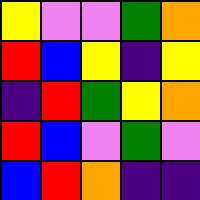[["yellow", "violet", "violet", "green", "orange"], ["red", "blue", "yellow", "indigo", "yellow"], ["indigo", "red", "green", "yellow", "orange"], ["red", "blue", "violet", "green", "violet"], ["blue", "red", "orange", "indigo", "indigo"]]